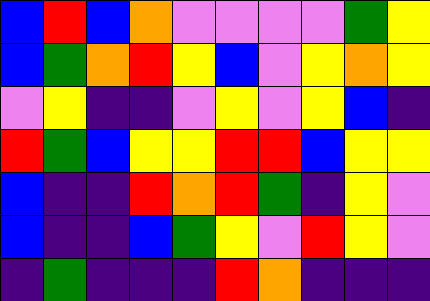[["blue", "red", "blue", "orange", "violet", "violet", "violet", "violet", "green", "yellow"], ["blue", "green", "orange", "red", "yellow", "blue", "violet", "yellow", "orange", "yellow"], ["violet", "yellow", "indigo", "indigo", "violet", "yellow", "violet", "yellow", "blue", "indigo"], ["red", "green", "blue", "yellow", "yellow", "red", "red", "blue", "yellow", "yellow"], ["blue", "indigo", "indigo", "red", "orange", "red", "green", "indigo", "yellow", "violet"], ["blue", "indigo", "indigo", "blue", "green", "yellow", "violet", "red", "yellow", "violet"], ["indigo", "green", "indigo", "indigo", "indigo", "red", "orange", "indigo", "indigo", "indigo"]]